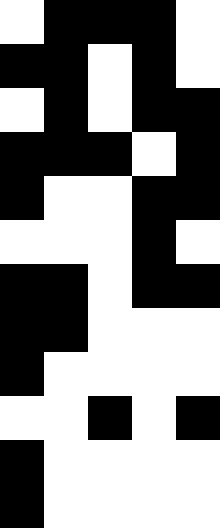[["white", "black", "black", "black", "white"], ["black", "black", "white", "black", "white"], ["white", "black", "white", "black", "black"], ["black", "black", "black", "white", "black"], ["black", "white", "white", "black", "black"], ["white", "white", "white", "black", "white"], ["black", "black", "white", "black", "black"], ["black", "black", "white", "white", "white"], ["black", "white", "white", "white", "white"], ["white", "white", "black", "white", "black"], ["black", "white", "white", "white", "white"], ["black", "white", "white", "white", "white"]]